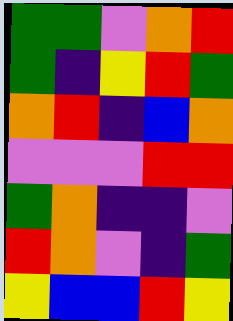[["green", "green", "violet", "orange", "red"], ["green", "indigo", "yellow", "red", "green"], ["orange", "red", "indigo", "blue", "orange"], ["violet", "violet", "violet", "red", "red"], ["green", "orange", "indigo", "indigo", "violet"], ["red", "orange", "violet", "indigo", "green"], ["yellow", "blue", "blue", "red", "yellow"]]